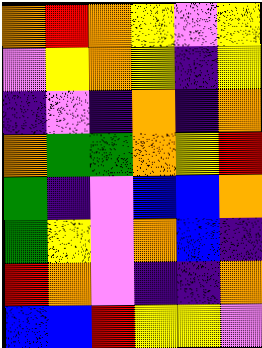[["orange", "red", "orange", "yellow", "violet", "yellow"], ["violet", "yellow", "orange", "yellow", "indigo", "yellow"], ["indigo", "violet", "indigo", "orange", "indigo", "orange"], ["orange", "green", "green", "orange", "yellow", "red"], ["green", "indigo", "violet", "blue", "blue", "orange"], ["green", "yellow", "violet", "orange", "blue", "indigo"], ["red", "orange", "violet", "indigo", "indigo", "orange"], ["blue", "blue", "red", "yellow", "yellow", "violet"]]